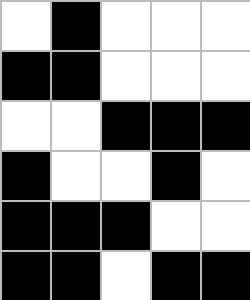[["white", "black", "white", "white", "white"], ["black", "black", "white", "white", "white"], ["white", "white", "black", "black", "black"], ["black", "white", "white", "black", "white"], ["black", "black", "black", "white", "white"], ["black", "black", "white", "black", "black"]]